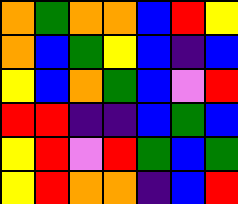[["orange", "green", "orange", "orange", "blue", "red", "yellow"], ["orange", "blue", "green", "yellow", "blue", "indigo", "blue"], ["yellow", "blue", "orange", "green", "blue", "violet", "red"], ["red", "red", "indigo", "indigo", "blue", "green", "blue"], ["yellow", "red", "violet", "red", "green", "blue", "green"], ["yellow", "red", "orange", "orange", "indigo", "blue", "red"]]